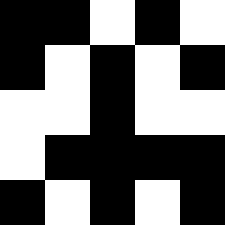[["black", "black", "white", "black", "white"], ["black", "white", "black", "white", "black"], ["white", "white", "black", "white", "white"], ["white", "black", "black", "black", "black"], ["black", "white", "black", "white", "black"]]